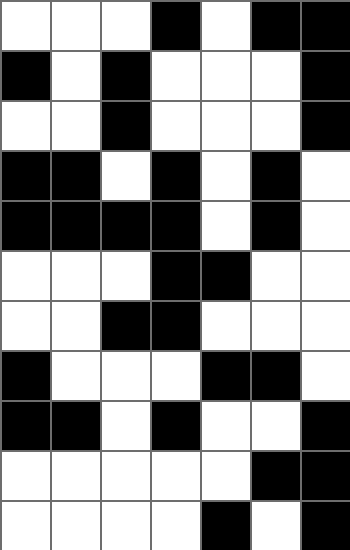[["white", "white", "white", "black", "white", "black", "black"], ["black", "white", "black", "white", "white", "white", "black"], ["white", "white", "black", "white", "white", "white", "black"], ["black", "black", "white", "black", "white", "black", "white"], ["black", "black", "black", "black", "white", "black", "white"], ["white", "white", "white", "black", "black", "white", "white"], ["white", "white", "black", "black", "white", "white", "white"], ["black", "white", "white", "white", "black", "black", "white"], ["black", "black", "white", "black", "white", "white", "black"], ["white", "white", "white", "white", "white", "black", "black"], ["white", "white", "white", "white", "black", "white", "black"]]